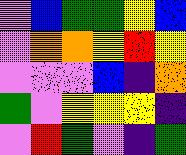[["violet", "blue", "green", "green", "yellow", "blue"], ["violet", "orange", "orange", "yellow", "red", "yellow"], ["violet", "violet", "violet", "blue", "indigo", "orange"], ["green", "violet", "yellow", "yellow", "yellow", "indigo"], ["violet", "red", "green", "violet", "indigo", "green"]]